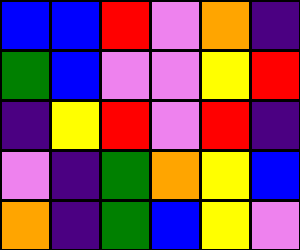[["blue", "blue", "red", "violet", "orange", "indigo"], ["green", "blue", "violet", "violet", "yellow", "red"], ["indigo", "yellow", "red", "violet", "red", "indigo"], ["violet", "indigo", "green", "orange", "yellow", "blue"], ["orange", "indigo", "green", "blue", "yellow", "violet"]]